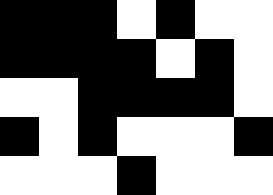[["black", "black", "black", "white", "black", "white", "white"], ["black", "black", "black", "black", "white", "black", "white"], ["white", "white", "black", "black", "black", "black", "white"], ["black", "white", "black", "white", "white", "white", "black"], ["white", "white", "white", "black", "white", "white", "white"]]